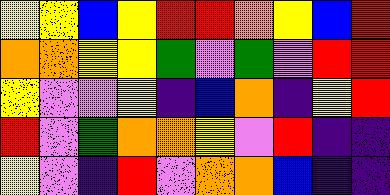[["yellow", "yellow", "blue", "yellow", "red", "red", "orange", "yellow", "blue", "red"], ["orange", "orange", "yellow", "yellow", "green", "violet", "green", "violet", "red", "red"], ["yellow", "violet", "violet", "yellow", "indigo", "blue", "orange", "indigo", "yellow", "red"], ["red", "violet", "green", "orange", "orange", "yellow", "violet", "red", "indigo", "indigo"], ["yellow", "violet", "indigo", "red", "violet", "orange", "orange", "blue", "indigo", "indigo"]]